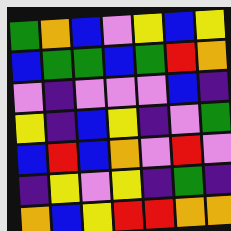[["green", "orange", "blue", "violet", "yellow", "blue", "yellow"], ["blue", "green", "green", "blue", "green", "red", "orange"], ["violet", "indigo", "violet", "violet", "violet", "blue", "indigo"], ["yellow", "indigo", "blue", "yellow", "indigo", "violet", "green"], ["blue", "red", "blue", "orange", "violet", "red", "violet"], ["indigo", "yellow", "violet", "yellow", "indigo", "green", "indigo"], ["orange", "blue", "yellow", "red", "red", "orange", "orange"]]